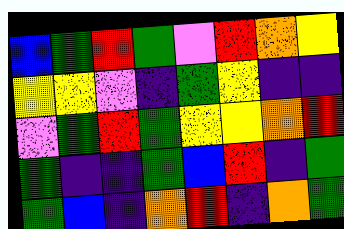[["blue", "green", "red", "green", "violet", "red", "orange", "yellow"], ["yellow", "yellow", "violet", "indigo", "green", "yellow", "indigo", "indigo"], ["violet", "green", "red", "green", "yellow", "yellow", "orange", "red"], ["green", "indigo", "indigo", "green", "blue", "red", "indigo", "green"], ["green", "blue", "indigo", "orange", "red", "indigo", "orange", "green"]]